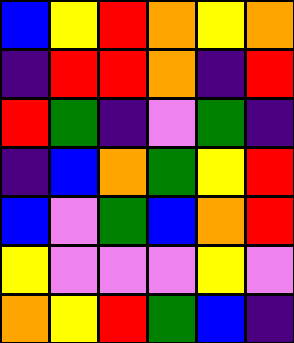[["blue", "yellow", "red", "orange", "yellow", "orange"], ["indigo", "red", "red", "orange", "indigo", "red"], ["red", "green", "indigo", "violet", "green", "indigo"], ["indigo", "blue", "orange", "green", "yellow", "red"], ["blue", "violet", "green", "blue", "orange", "red"], ["yellow", "violet", "violet", "violet", "yellow", "violet"], ["orange", "yellow", "red", "green", "blue", "indigo"]]